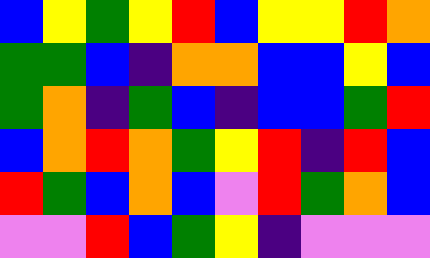[["blue", "yellow", "green", "yellow", "red", "blue", "yellow", "yellow", "red", "orange"], ["green", "green", "blue", "indigo", "orange", "orange", "blue", "blue", "yellow", "blue"], ["green", "orange", "indigo", "green", "blue", "indigo", "blue", "blue", "green", "red"], ["blue", "orange", "red", "orange", "green", "yellow", "red", "indigo", "red", "blue"], ["red", "green", "blue", "orange", "blue", "violet", "red", "green", "orange", "blue"], ["violet", "violet", "red", "blue", "green", "yellow", "indigo", "violet", "violet", "violet"]]